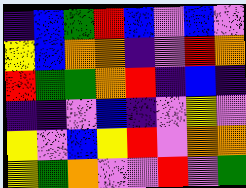[["indigo", "blue", "green", "red", "blue", "violet", "blue", "violet"], ["yellow", "blue", "orange", "orange", "indigo", "violet", "red", "orange"], ["red", "green", "green", "orange", "red", "indigo", "blue", "indigo"], ["indigo", "indigo", "violet", "blue", "indigo", "violet", "yellow", "violet"], ["yellow", "violet", "blue", "yellow", "red", "violet", "orange", "orange"], ["yellow", "green", "orange", "violet", "violet", "red", "violet", "green"]]